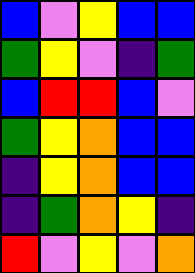[["blue", "violet", "yellow", "blue", "blue"], ["green", "yellow", "violet", "indigo", "green"], ["blue", "red", "red", "blue", "violet"], ["green", "yellow", "orange", "blue", "blue"], ["indigo", "yellow", "orange", "blue", "blue"], ["indigo", "green", "orange", "yellow", "indigo"], ["red", "violet", "yellow", "violet", "orange"]]